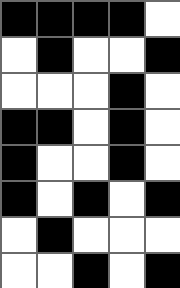[["black", "black", "black", "black", "white"], ["white", "black", "white", "white", "black"], ["white", "white", "white", "black", "white"], ["black", "black", "white", "black", "white"], ["black", "white", "white", "black", "white"], ["black", "white", "black", "white", "black"], ["white", "black", "white", "white", "white"], ["white", "white", "black", "white", "black"]]